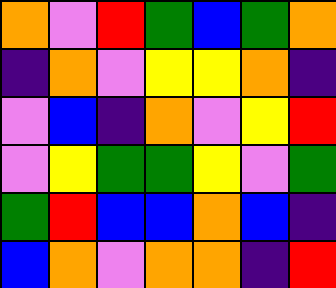[["orange", "violet", "red", "green", "blue", "green", "orange"], ["indigo", "orange", "violet", "yellow", "yellow", "orange", "indigo"], ["violet", "blue", "indigo", "orange", "violet", "yellow", "red"], ["violet", "yellow", "green", "green", "yellow", "violet", "green"], ["green", "red", "blue", "blue", "orange", "blue", "indigo"], ["blue", "orange", "violet", "orange", "orange", "indigo", "red"]]